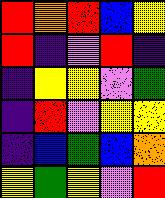[["red", "orange", "red", "blue", "yellow"], ["red", "indigo", "violet", "red", "indigo"], ["indigo", "yellow", "yellow", "violet", "green"], ["indigo", "red", "violet", "yellow", "yellow"], ["indigo", "blue", "green", "blue", "orange"], ["yellow", "green", "yellow", "violet", "red"]]